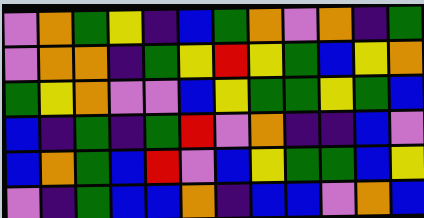[["violet", "orange", "green", "yellow", "indigo", "blue", "green", "orange", "violet", "orange", "indigo", "green"], ["violet", "orange", "orange", "indigo", "green", "yellow", "red", "yellow", "green", "blue", "yellow", "orange"], ["green", "yellow", "orange", "violet", "violet", "blue", "yellow", "green", "green", "yellow", "green", "blue"], ["blue", "indigo", "green", "indigo", "green", "red", "violet", "orange", "indigo", "indigo", "blue", "violet"], ["blue", "orange", "green", "blue", "red", "violet", "blue", "yellow", "green", "green", "blue", "yellow"], ["violet", "indigo", "green", "blue", "blue", "orange", "indigo", "blue", "blue", "violet", "orange", "blue"]]